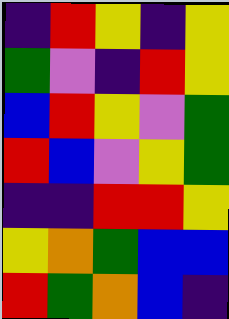[["indigo", "red", "yellow", "indigo", "yellow"], ["green", "violet", "indigo", "red", "yellow"], ["blue", "red", "yellow", "violet", "green"], ["red", "blue", "violet", "yellow", "green"], ["indigo", "indigo", "red", "red", "yellow"], ["yellow", "orange", "green", "blue", "blue"], ["red", "green", "orange", "blue", "indigo"]]